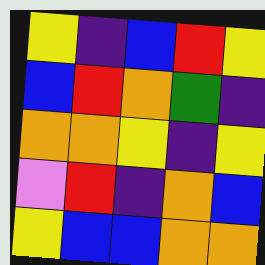[["yellow", "indigo", "blue", "red", "yellow"], ["blue", "red", "orange", "green", "indigo"], ["orange", "orange", "yellow", "indigo", "yellow"], ["violet", "red", "indigo", "orange", "blue"], ["yellow", "blue", "blue", "orange", "orange"]]